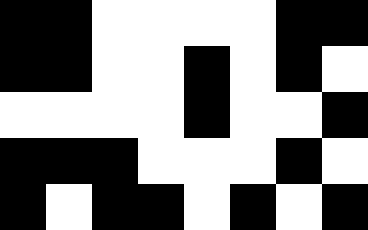[["black", "black", "white", "white", "white", "white", "black", "black"], ["black", "black", "white", "white", "black", "white", "black", "white"], ["white", "white", "white", "white", "black", "white", "white", "black"], ["black", "black", "black", "white", "white", "white", "black", "white"], ["black", "white", "black", "black", "white", "black", "white", "black"]]